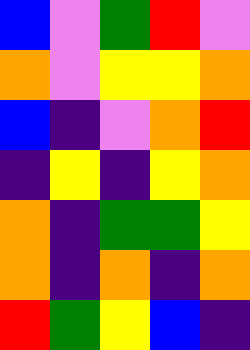[["blue", "violet", "green", "red", "violet"], ["orange", "violet", "yellow", "yellow", "orange"], ["blue", "indigo", "violet", "orange", "red"], ["indigo", "yellow", "indigo", "yellow", "orange"], ["orange", "indigo", "green", "green", "yellow"], ["orange", "indigo", "orange", "indigo", "orange"], ["red", "green", "yellow", "blue", "indigo"]]